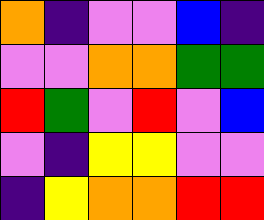[["orange", "indigo", "violet", "violet", "blue", "indigo"], ["violet", "violet", "orange", "orange", "green", "green"], ["red", "green", "violet", "red", "violet", "blue"], ["violet", "indigo", "yellow", "yellow", "violet", "violet"], ["indigo", "yellow", "orange", "orange", "red", "red"]]